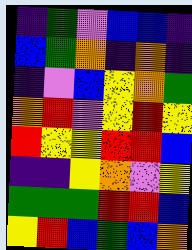[["indigo", "green", "violet", "blue", "blue", "indigo"], ["blue", "green", "orange", "indigo", "orange", "indigo"], ["indigo", "violet", "blue", "yellow", "orange", "green"], ["orange", "red", "violet", "yellow", "red", "yellow"], ["red", "yellow", "yellow", "red", "red", "blue"], ["indigo", "indigo", "yellow", "orange", "violet", "yellow"], ["green", "green", "green", "red", "red", "blue"], ["yellow", "red", "blue", "green", "blue", "orange"]]